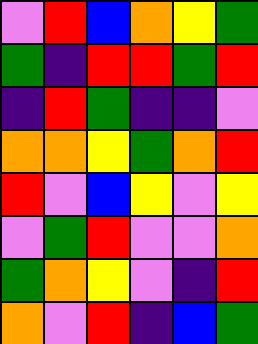[["violet", "red", "blue", "orange", "yellow", "green"], ["green", "indigo", "red", "red", "green", "red"], ["indigo", "red", "green", "indigo", "indigo", "violet"], ["orange", "orange", "yellow", "green", "orange", "red"], ["red", "violet", "blue", "yellow", "violet", "yellow"], ["violet", "green", "red", "violet", "violet", "orange"], ["green", "orange", "yellow", "violet", "indigo", "red"], ["orange", "violet", "red", "indigo", "blue", "green"]]